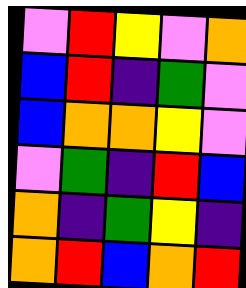[["violet", "red", "yellow", "violet", "orange"], ["blue", "red", "indigo", "green", "violet"], ["blue", "orange", "orange", "yellow", "violet"], ["violet", "green", "indigo", "red", "blue"], ["orange", "indigo", "green", "yellow", "indigo"], ["orange", "red", "blue", "orange", "red"]]